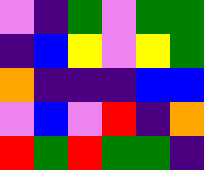[["violet", "indigo", "green", "violet", "green", "green"], ["indigo", "blue", "yellow", "violet", "yellow", "green"], ["orange", "indigo", "indigo", "indigo", "blue", "blue"], ["violet", "blue", "violet", "red", "indigo", "orange"], ["red", "green", "red", "green", "green", "indigo"]]